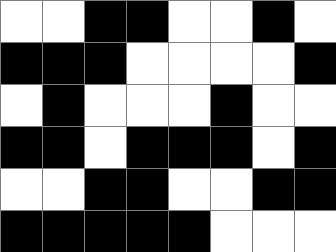[["white", "white", "black", "black", "white", "white", "black", "white"], ["black", "black", "black", "white", "white", "white", "white", "black"], ["white", "black", "white", "white", "white", "black", "white", "white"], ["black", "black", "white", "black", "black", "black", "white", "black"], ["white", "white", "black", "black", "white", "white", "black", "black"], ["black", "black", "black", "black", "black", "white", "white", "white"]]